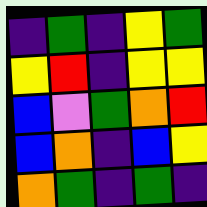[["indigo", "green", "indigo", "yellow", "green"], ["yellow", "red", "indigo", "yellow", "yellow"], ["blue", "violet", "green", "orange", "red"], ["blue", "orange", "indigo", "blue", "yellow"], ["orange", "green", "indigo", "green", "indigo"]]